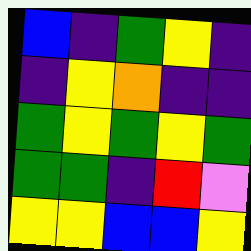[["blue", "indigo", "green", "yellow", "indigo"], ["indigo", "yellow", "orange", "indigo", "indigo"], ["green", "yellow", "green", "yellow", "green"], ["green", "green", "indigo", "red", "violet"], ["yellow", "yellow", "blue", "blue", "yellow"]]